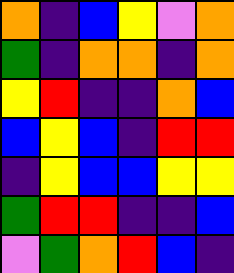[["orange", "indigo", "blue", "yellow", "violet", "orange"], ["green", "indigo", "orange", "orange", "indigo", "orange"], ["yellow", "red", "indigo", "indigo", "orange", "blue"], ["blue", "yellow", "blue", "indigo", "red", "red"], ["indigo", "yellow", "blue", "blue", "yellow", "yellow"], ["green", "red", "red", "indigo", "indigo", "blue"], ["violet", "green", "orange", "red", "blue", "indigo"]]